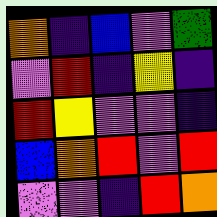[["orange", "indigo", "blue", "violet", "green"], ["violet", "red", "indigo", "yellow", "indigo"], ["red", "yellow", "violet", "violet", "indigo"], ["blue", "orange", "red", "violet", "red"], ["violet", "violet", "indigo", "red", "orange"]]